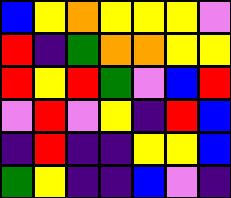[["blue", "yellow", "orange", "yellow", "yellow", "yellow", "violet"], ["red", "indigo", "green", "orange", "orange", "yellow", "yellow"], ["red", "yellow", "red", "green", "violet", "blue", "red"], ["violet", "red", "violet", "yellow", "indigo", "red", "blue"], ["indigo", "red", "indigo", "indigo", "yellow", "yellow", "blue"], ["green", "yellow", "indigo", "indigo", "blue", "violet", "indigo"]]